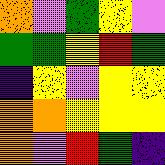[["orange", "violet", "green", "yellow", "violet"], ["green", "green", "yellow", "red", "green"], ["indigo", "yellow", "violet", "yellow", "yellow"], ["orange", "orange", "yellow", "yellow", "yellow"], ["orange", "violet", "red", "green", "indigo"]]